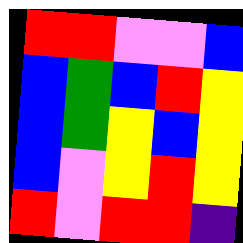[["red", "red", "violet", "violet", "blue"], ["blue", "green", "blue", "red", "yellow"], ["blue", "green", "yellow", "blue", "yellow"], ["blue", "violet", "yellow", "red", "yellow"], ["red", "violet", "red", "red", "indigo"]]